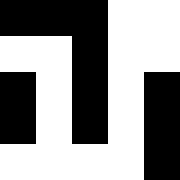[["black", "black", "black", "white", "white"], ["white", "white", "black", "white", "white"], ["black", "white", "black", "white", "black"], ["black", "white", "black", "white", "black"], ["white", "white", "white", "white", "black"]]